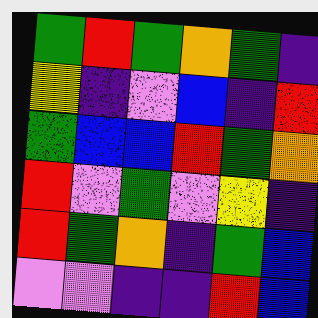[["green", "red", "green", "orange", "green", "indigo"], ["yellow", "indigo", "violet", "blue", "indigo", "red"], ["green", "blue", "blue", "red", "green", "orange"], ["red", "violet", "green", "violet", "yellow", "indigo"], ["red", "green", "orange", "indigo", "green", "blue"], ["violet", "violet", "indigo", "indigo", "red", "blue"]]